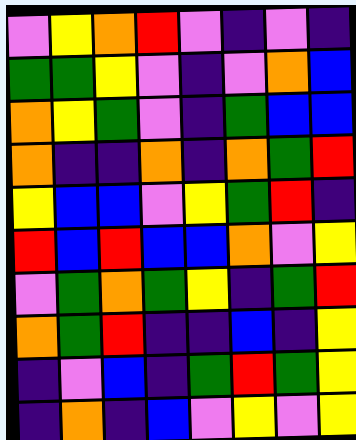[["violet", "yellow", "orange", "red", "violet", "indigo", "violet", "indigo"], ["green", "green", "yellow", "violet", "indigo", "violet", "orange", "blue"], ["orange", "yellow", "green", "violet", "indigo", "green", "blue", "blue"], ["orange", "indigo", "indigo", "orange", "indigo", "orange", "green", "red"], ["yellow", "blue", "blue", "violet", "yellow", "green", "red", "indigo"], ["red", "blue", "red", "blue", "blue", "orange", "violet", "yellow"], ["violet", "green", "orange", "green", "yellow", "indigo", "green", "red"], ["orange", "green", "red", "indigo", "indigo", "blue", "indigo", "yellow"], ["indigo", "violet", "blue", "indigo", "green", "red", "green", "yellow"], ["indigo", "orange", "indigo", "blue", "violet", "yellow", "violet", "yellow"]]